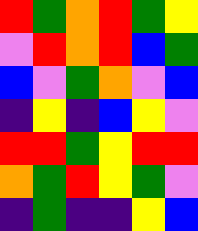[["red", "green", "orange", "red", "green", "yellow"], ["violet", "red", "orange", "red", "blue", "green"], ["blue", "violet", "green", "orange", "violet", "blue"], ["indigo", "yellow", "indigo", "blue", "yellow", "violet"], ["red", "red", "green", "yellow", "red", "red"], ["orange", "green", "red", "yellow", "green", "violet"], ["indigo", "green", "indigo", "indigo", "yellow", "blue"]]